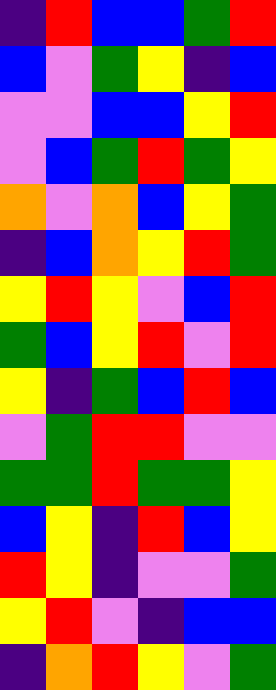[["indigo", "red", "blue", "blue", "green", "red"], ["blue", "violet", "green", "yellow", "indigo", "blue"], ["violet", "violet", "blue", "blue", "yellow", "red"], ["violet", "blue", "green", "red", "green", "yellow"], ["orange", "violet", "orange", "blue", "yellow", "green"], ["indigo", "blue", "orange", "yellow", "red", "green"], ["yellow", "red", "yellow", "violet", "blue", "red"], ["green", "blue", "yellow", "red", "violet", "red"], ["yellow", "indigo", "green", "blue", "red", "blue"], ["violet", "green", "red", "red", "violet", "violet"], ["green", "green", "red", "green", "green", "yellow"], ["blue", "yellow", "indigo", "red", "blue", "yellow"], ["red", "yellow", "indigo", "violet", "violet", "green"], ["yellow", "red", "violet", "indigo", "blue", "blue"], ["indigo", "orange", "red", "yellow", "violet", "green"]]